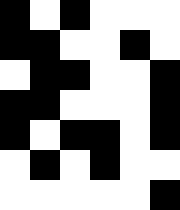[["black", "white", "black", "white", "white", "white"], ["black", "black", "white", "white", "black", "white"], ["white", "black", "black", "white", "white", "black"], ["black", "black", "white", "white", "white", "black"], ["black", "white", "black", "black", "white", "black"], ["white", "black", "white", "black", "white", "white"], ["white", "white", "white", "white", "white", "black"]]